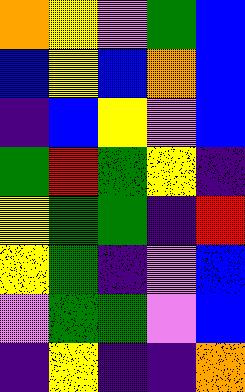[["orange", "yellow", "violet", "green", "blue"], ["blue", "yellow", "blue", "orange", "blue"], ["indigo", "blue", "yellow", "violet", "blue"], ["green", "red", "green", "yellow", "indigo"], ["yellow", "green", "green", "indigo", "red"], ["yellow", "green", "indigo", "violet", "blue"], ["violet", "green", "green", "violet", "blue"], ["indigo", "yellow", "indigo", "indigo", "orange"]]